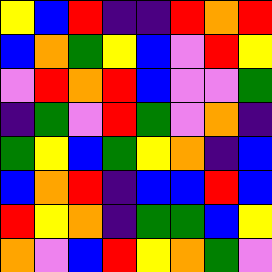[["yellow", "blue", "red", "indigo", "indigo", "red", "orange", "red"], ["blue", "orange", "green", "yellow", "blue", "violet", "red", "yellow"], ["violet", "red", "orange", "red", "blue", "violet", "violet", "green"], ["indigo", "green", "violet", "red", "green", "violet", "orange", "indigo"], ["green", "yellow", "blue", "green", "yellow", "orange", "indigo", "blue"], ["blue", "orange", "red", "indigo", "blue", "blue", "red", "blue"], ["red", "yellow", "orange", "indigo", "green", "green", "blue", "yellow"], ["orange", "violet", "blue", "red", "yellow", "orange", "green", "violet"]]